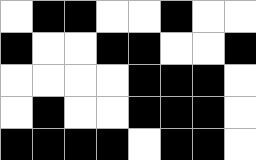[["white", "black", "black", "white", "white", "black", "white", "white"], ["black", "white", "white", "black", "black", "white", "white", "black"], ["white", "white", "white", "white", "black", "black", "black", "white"], ["white", "black", "white", "white", "black", "black", "black", "white"], ["black", "black", "black", "black", "white", "black", "black", "white"]]